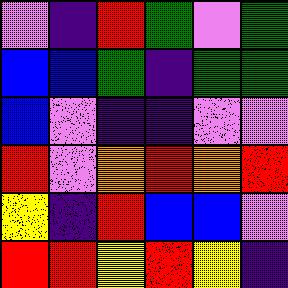[["violet", "indigo", "red", "green", "violet", "green"], ["blue", "blue", "green", "indigo", "green", "green"], ["blue", "violet", "indigo", "indigo", "violet", "violet"], ["red", "violet", "orange", "red", "orange", "red"], ["yellow", "indigo", "red", "blue", "blue", "violet"], ["red", "red", "yellow", "red", "yellow", "indigo"]]